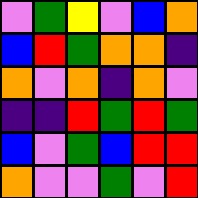[["violet", "green", "yellow", "violet", "blue", "orange"], ["blue", "red", "green", "orange", "orange", "indigo"], ["orange", "violet", "orange", "indigo", "orange", "violet"], ["indigo", "indigo", "red", "green", "red", "green"], ["blue", "violet", "green", "blue", "red", "red"], ["orange", "violet", "violet", "green", "violet", "red"]]